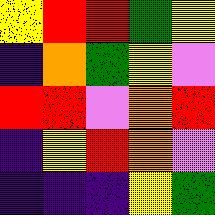[["yellow", "red", "red", "green", "yellow"], ["indigo", "orange", "green", "yellow", "violet"], ["red", "red", "violet", "orange", "red"], ["indigo", "yellow", "red", "orange", "violet"], ["indigo", "indigo", "indigo", "yellow", "green"]]